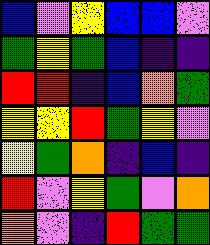[["blue", "violet", "yellow", "blue", "blue", "violet"], ["green", "yellow", "green", "blue", "indigo", "indigo"], ["red", "red", "indigo", "blue", "orange", "green"], ["yellow", "yellow", "red", "green", "yellow", "violet"], ["yellow", "green", "orange", "indigo", "blue", "indigo"], ["red", "violet", "yellow", "green", "violet", "orange"], ["orange", "violet", "indigo", "red", "green", "green"]]